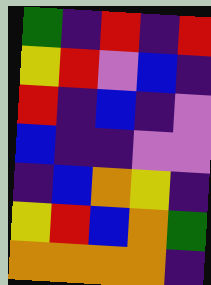[["green", "indigo", "red", "indigo", "red"], ["yellow", "red", "violet", "blue", "indigo"], ["red", "indigo", "blue", "indigo", "violet"], ["blue", "indigo", "indigo", "violet", "violet"], ["indigo", "blue", "orange", "yellow", "indigo"], ["yellow", "red", "blue", "orange", "green"], ["orange", "orange", "orange", "orange", "indigo"]]